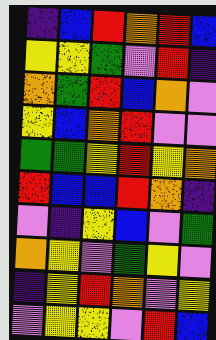[["indigo", "blue", "red", "orange", "red", "blue"], ["yellow", "yellow", "green", "violet", "red", "indigo"], ["orange", "green", "red", "blue", "orange", "violet"], ["yellow", "blue", "orange", "red", "violet", "violet"], ["green", "green", "yellow", "red", "yellow", "orange"], ["red", "blue", "blue", "red", "orange", "indigo"], ["violet", "indigo", "yellow", "blue", "violet", "green"], ["orange", "yellow", "violet", "green", "yellow", "violet"], ["indigo", "yellow", "red", "orange", "violet", "yellow"], ["violet", "yellow", "yellow", "violet", "red", "blue"]]